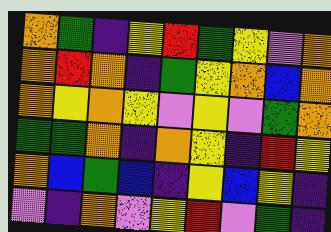[["orange", "green", "indigo", "yellow", "red", "green", "yellow", "violet", "orange"], ["orange", "red", "orange", "indigo", "green", "yellow", "orange", "blue", "orange"], ["orange", "yellow", "orange", "yellow", "violet", "yellow", "violet", "green", "orange"], ["green", "green", "orange", "indigo", "orange", "yellow", "indigo", "red", "yellow"], ["orange", "blue", "green", "blue", "indigo", "yellow", "blue", "yellow", "indigo"], ["violet", "indigo", "orange", "violet", "yellow", "red", "violet", "green", "indigo"]]